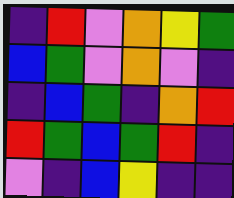[["indigo", "red", "violet", "orange", "yellow", "green"], ["blue", "green", "violet", "orange", "violet", "indigo"], ["indigo", "blue", "green", "indigo", "orange", "red"], ["red", "green", "blue", "green", "red", "indigo"], ["violet", "indigo", "blue", "yellow", "indigo", "indigo"]]